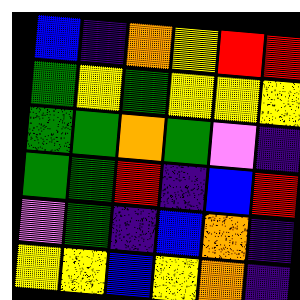[["blue", "indigo", "orange", "yellow", "red", "red"], ["green", "yellow", "green", "yellow", "yellow", "yellow"], ["green", "green", "orange", "green", "violet", "indigo"], ["green", "green", "red", "indigo", "blue", "red"], ["violet", "green", "indigo", "blue", "orange", "indigo"], ["yellow", "yellow", "blue", "yellow", "orange", "indigo"]]